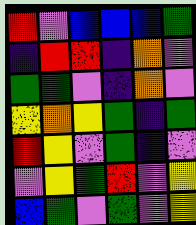[["red", "violet", "blue", "blue", "blue", "green"], ["indigo", "red", "red", "indigo", "orange", "violet"], ["green", "green", "violet", "indigo", "orange", "violet"], ["yellow", "orange", "yellow", "green", "indigo", "green"], ["red", "yellow", "violet", "green", "indigo", "violet"], ["violet", "yellow", "green", "red", "violet", "yellow"], ["blue", "green", "violet", "green", "violet", "yellow"]]